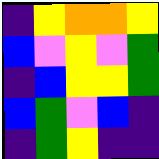[["indigo", "yellow", "orange", "orange", "yellow"], ["blue", "violet", "yellow", "violet", "green"], ["indigo", "blue", "yellow", "yellow", "green"], ["blue", "green", "violet", "blue", "indigo"], ["indigo", "green", "yellow", "indigo", "indigo"]]